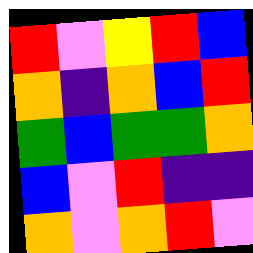[["red", "violet", "yellow", "red", "blue"], ["orange", "indigo", "orange", "blue", "red"], ["green", "blue", "green", "green", "orange"], ["blue", "violet", "red", "indigo", "indigo"], ["orange", "violet", "orange", "red", "violet"]]